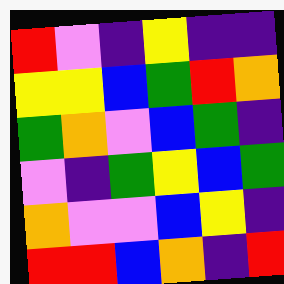[["red", "violet", "indigo", "yellow", "indigo", "indigo"], ["yellow", "yellow", "blue", "green", "red", "orange"], ["green", "orange", "violet", "blue", "green", "indigo"], ["violet", "indigo", "green", "yellow", "blue", "green"], ["orange", "violet", "violet", "blue", "yellow", "indigo"], ["red", "red", "blue", "orange", "indigo", "red"]]